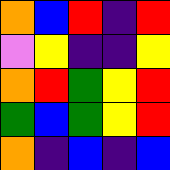[["orange", "blue", "red", "indigo", "red"], ["violet", "yellow", "indigo", "indigo", "yellow"], ["orange", "red", "green", "yellow", "red"], ["green", "blue", "green", "yellow", "red"], ["orange", "indigo", "blue", "indigo", "blue"]]